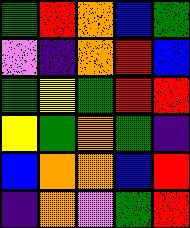[["green", "red", "orange", "blue", "green"], ["violet", "indigo", "orange", "red", "blue"], ["green", "yellow", "green", "red", "red"], ["yellow", "green", "orange", "green", "indigo"], ["blue", "orange", "orange", "blue", "red"], ["indigo", "orange", "violet", "green", "red"]]